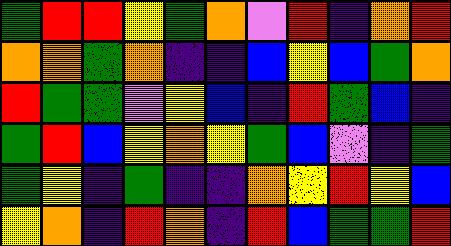[["green", "red", "red", "yellow", "green", "orange", "violet", "red", "indigo", "orange", "red"], ["orange", "orange", "green", "orange", "indigo", "indigo", "blue", "yellow", "blue", "green", "orange"], ["red", "green", "green", "violet", "yellow", "blue", "indigo", "red", "green", "blue", "indigo"], ["green", "red", "blue", "yellow", "orange", "yellow", "green", "blue", "violet", "indigo", "green"], ["green", "yellow", "indigo", "green", "indigo", "indigo", "orange", "yellow", "red", "yellow", "blue"], ["yellow", "orange", "indigo", "red", "orange", "indigo", "red", "blue", "green", "green", "red"]]